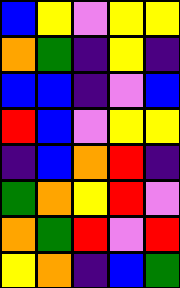[["blue", "yellow", "violet", "yellow", "yellow"], ["orange", "green", "indigo", "yellow", "indigo"], ["blue", "blue", "indigo", "violet", "blue"], ["red", "blue", "violet", "yellow", "yellow"], ["indigo", "blue", "orange", "red", "indigo"], ["green", "orange", "yellow", "red", "violet"], ["orange", "green", "red", "violet", "red"], ["yellow", "orange", "indigo", "blue", "green"]]